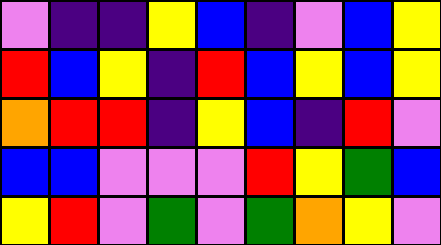[["violet", "indigo", "indigo", "yellow", "blue", "indigo", "violet", "blue", "yellow"], ["red", "blue", "yellow", "indigo", "red", "blue", "yellow", "blue", "yellow"], ["orange", "red", "red", "indigo", "yellow", "blue", "indigo", "red", "violet"], ["blue", "blue", "violet", "violet", "violet", "red", "yellow", "green", "blue"], ["yellow", "red", "violet", "green", "violet", "green", "orange", "yellow", "violet"]]